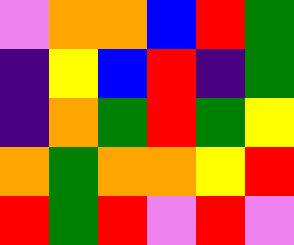[["violet", "orange", "orange", "blue", "red", "green"], ["indigo", "yellow", "blue", "red", "indigo", "green"], ["indigo", "orange", "green", "red", "green", "yellow"], ["orange", "green", "orange", "orange", "yellow", "red"], ["red", "green", "red", "violet", "red", "violet"]]